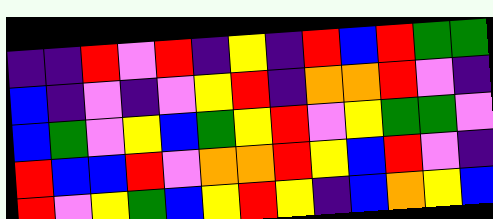[["indigo", "indigo", "red", "violet", "red", "indigo", "yellow", "indigo", "red", "blue", "red", "green", "green"], ["blue", "indigo", "violet", "indigo", "violet", "yellow", "red", "indigo", "orange", "orange", "red", "violet", "indigo"], ["blue", "green", "violet", "yellow", "blue", "green", "yellow", "red", "violet", "yellow", "green", "green", "violet"], ["red", "blue", "blue", "red", "violet", "orange", "orange", "red", "yellow", "blue", "red", "violet", "indigo"], ["red", "violet", "yellow", "green", "blue", "yellow", "red", "yellow", "indigo", "blue", "orange", "yellow", "blue"]]